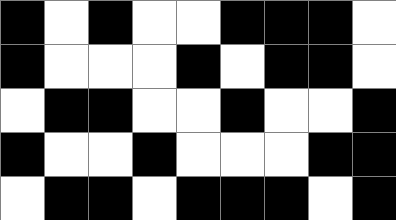[["black", "white", "black", "white", "white", "black", "black", "black", "white"], ["black", "white", "white", "white", "black", "white", "black", "black", "white"], ["white", "black", "black", "white", "white", "black", "white", "white", "black"], ["black", "white", "white", "black", "white", "white", "white", "black", "black"], ["white", "black", "black", "white", "black", "black", "black", "white", "black"]]